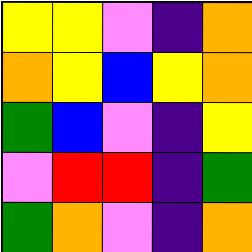[["yellow", "yellow", "violet", "indigo", "orange"], ["orange", "yellow", "blue", "yellow", "orange"], ["green", "blue", "violet", "indigo", "yellow"], ["violet", "red", "red", "indigo", "green"], ["green", "orange", "violet", "indigo", "orange"]]